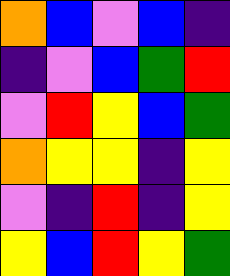[["orange", "blue", "violet", "blue", "indigo"], ["indigo", "violet", "blue", "green", "red"], ["violet", "red", "yellow", "blue", "green"], ["orange", "yellow", "yellow", "indigo", "yellow"], ["violet", "indigo", "red", "indigo", "yellow"], ["yellow", "blue", "red", "yellow", "green"]]